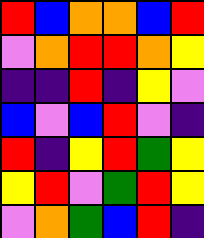[["red", "blue", "orange", "orange", "blue", "red"], ["violet", "orange", "red", "red", "orange", "yellow"], ["indigo", "indigo", "red", "indigo", "yellow", "violet"], ["blue", "violet", "blue", "red", "violet", "indigo"], ["red", "indigo", "yellow", "red", "green", "yellow"], ["yellow", "red", "violet", "green", "red", "yellow"], ["violet", "orange", "green", "blue", "red", "indigo"]]